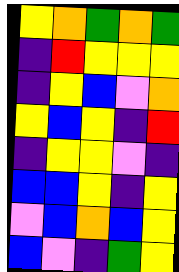[["yellow", "orange", "green", "orange", "green"], ["indigo", "red", "yellow", "yellow", "yellow"], ["indigo", "yellow", "blue", "violet", "orange"], ["yellow", "blue", "yellow", "indigo", "red"], ["indigo", "yellow", "yellow", "violet", "indigo"], ["blue", "blue", "yellow", "indigo", "yellow"], ["violet", "blue", "orange", "blue", "yellow"], ["blue", "violet", "indigo", "green", "yellow"]]